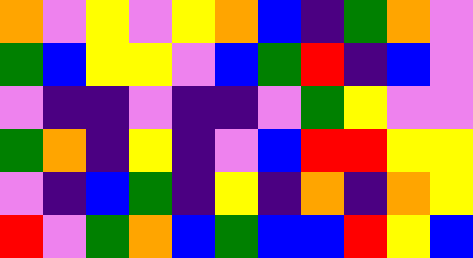[["orange", "violet", "yellow", "violet", "yellow", "orange", "blue", "indigo", "green", "orange", "violet"], ["green", "blue", "yellow", "yellow", "violet", "blue", "green", "red", "indigo", "blue", "violet"], ["violet", "indigo", "indigo", "violet", "indigo", "indigo", "violet", "green", "yellow", "violet", "violet"], ["green", "orange", "indigo", "yellow", "indigo", "violet", "blue", "red", "red", "yellow", "yellow"], ["violet", "indigo", "blue", "green", "indigo", "yellow", "indigo", "orange", "indigo", "orange", "yellow"], ["red", "violet", "green", "orange", "blue", "green", "blue", "blue", "red", "yellow", "blue"]]